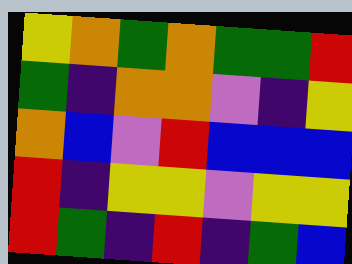[["yellow", "orange", "green", "orange", "green", "green", "red"], ["green", "indigo", "orange", "orange", "violet", "indigo", "yellow"], ["orange", "blue", "violet", "red", "blue", "blue", "blue"], ["red", "indigo", "yellow", "yellow", "violet", "yellow", "yellow"], ["red", "green", "indigo", "red", "indigo", "green", "blue"]]